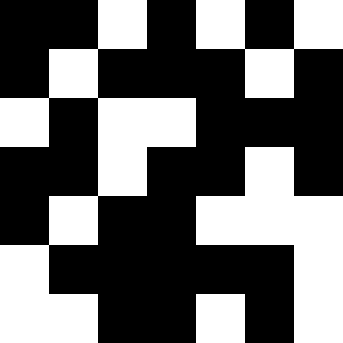[["black", "black", "white", "black", "white", "black", "white"], ["black", "white", "black", "black", "black", "white", "black"], ["white", "black", "white", "white", "black", "black", "black"], ["black", "black", "white", "black", "black", "white", "black"], ["black", "white", "black", "black", "white", "white", "white"], ["white", "black", "black", "black", "black", "black", "white"], ["white", "white", "black", "black", "white", "black", "white"]]